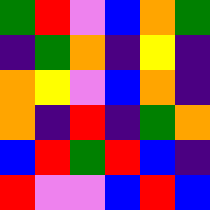[["green", "red", "violet", "blue", "orange", "green"], ["indigo", "green", "orange", "indigo", "yellow", "indigo"], ["orange", "yellow", "violet", "blue", "orange", "indigo"], ["orange", "indigo", "red", "indigo", "green", "orange"], ["blue", "red", "green", "red", "blue", "indigo"], ["red", "violet", "violet", "blue", "red", "blue"]]